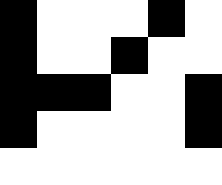[["black", "white", "white", "white", "black", "white"], ["black", "white", "white", "black", "white", "white"], ["black", "black", "black", "white", "white", "black"], ["black", "white", "white", "white", "white", "black"], ["white", "white", "white", "white", "white", "white"]]